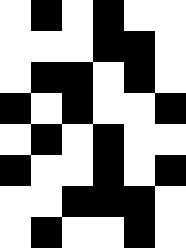[["white", "black", "white", "black", "white", "white"], ["white", "white", "white", "black", "black", "white"], ["white", "black", "black", "white", "black", "white"], ["black", "white", "black", "white", "white", "black"], ["white", "black", "white", "black", "white", "white"], ["black", "white", "white", "black", "white", "black"], ["white", "white", "black", "black", "black", "white"], ["white", "black", "white", "white", "black", "white"]]